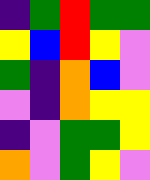[["indigo", "green", "red", "green", "green"], ["yellow", "blue", "red", "yellow", "violet"], ["green", "indigo", "orange", "blue", "violet"], ["violet", "indigo", "orange", "yellow", "yellow"], ["indigo", "violet", "green", "green", "yellow"], ["orange", "violet", "green", "yellow", "violet"]]